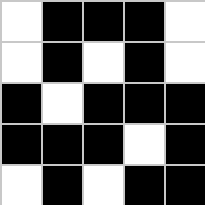[["white", "black", "black", "black", "white"], ["white", "black", "white", "black", "white"], ["black", "white", "black", "black", "black"], ["black", "black", "black", "white", "black"], ["white", "black", "white", "black", "black"]]